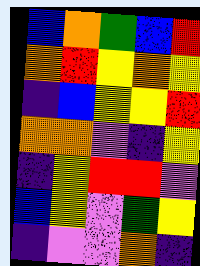[["blue", "orange", "green", "blue", "red"], ["orange", "red", "yellow", "orange", "yellow"], ["indigo", "blue", "yellow", "yellow", "red"], ["orange", "orange", "violet", "indigo", "yellow"], ["indigo", "yellow", "red", "red", "violet"], ["blue", "yellow", "violet", "green", "yellow"], ["indigo", "violet", "violet", "orange", "indigo"]]